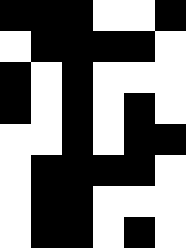[["black", "black", "black", "white", "white", "black"], ["white", "black", "black", "black", "black", "white"], ["black", "white", "black", "white", "white", "white"], ["black", "white", "black", "white", "black", "white"], ["white", "white", "black", "white", "black", "black"], ["white", "black", "black", "black", "black", "white"], ["white", "black", "black", "white", "white", "white"], ["white", "black", "black", "white", "black", "white"]]